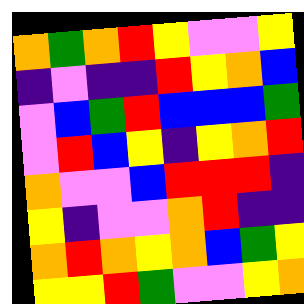[["orange", "green", "orange", "red", "yellow", "violet", "violet", "yellow"], ["indigo", "violet", "indigo", "indigo", "red", "yellow", "orange", "blue"], ["violet", "blue", "green", "red", "blue", "blue", "blue", "green"], ["violet", "red", "blue", "yellow", "indigo", "yellow", "orange", "red"], ["orange", "violet", "violet", "blue", "red", "red", "red", "indigo"], ["yellow", "indigo", "violet", "violet", "orange", "red", "indigo", "indigo"], ["orange", "red", "orange", "yellow", "orange", "blue", "green", "yellow"], ["yellow", "yellow", "red", "green", "violet", "violet", "yellow", "orange"]]